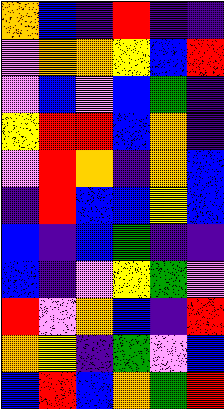[["orange", "blue", "indigo", "red", "indigo", "indigo"], ["violet", "orange", "orange", "yellow", "blue", "red"], ["violet", "blue", "violet", "blue", "green", "indigo"], ["yellow", "red", "red", "blue", "orange", "indigo"], ["violet", "red", "orange", "indigo", "orange", "blue"], ["indigo", "red", "blue", "blue", "yellow", "blue"], ["blue", "indigo", "blue", "green", "indigo", "indigo"], ["blue", "indigo", "violet", "yellow", "green", "violet"], ["red", "violet", "orange", "blue", "indigo", "red"], ["orange", "yellow", "indigo", "green", "violet", "blue"], ["blue", "red", "blue", "orange", "green", "red"]]